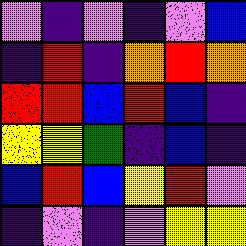[["violet", "indigo", "violet", "indigo", "violet", "blue"], ["indigo", "red", "indigo", "orange", "red", "orange"], ["red", "red", "blue", "red", "blue", "indigo"], ["yellow", "yellow", "green", "indigo", "blue", "indigo"], ["blue", "red", "blue", "yellow", "red", "violet"], ["indigo", "violet", "indigo", "violet", "yellow", "yellow"]]